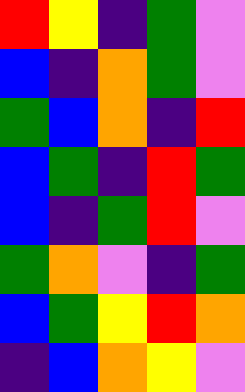[["red", "yellow", "indigo", "green", "violet"], ["blue", "indigo", "orange", "green", "violet"], ["green", "blue", "orange", "indigo", "red"], ["blue", "green", "indigo", "red", "green"], ["blue", "indigo", "green", "red", "violet"], ["green", "orange", "violet", "indigo", "green"], ["blue", "green", "yellow", "red", "orange"], ["indigo", "blue", "orange", "yellow", "violet"]]